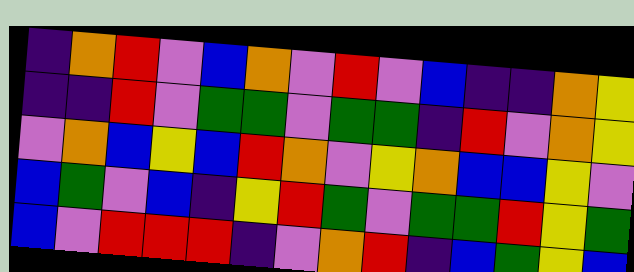[["indigo", "orange", "red", "violet", "blue", "orange", "violet", "red", "violet", "blue", "indigo", "indigo", "orange", "yellow"], ["indigo", "indigo", "red", "violet", "green", "green", "violet", "green", "green", "indigo", "red", "violet", "orange", "yellow"], ["violet", "orange", "blue", "yellow", "blue", "red", "orange", "violet", "yellow", "orange", "blue", "blue", "yellow", "violet"], ["blue", "green", "violet", "blue", "indigo", "yellow", "red", "green", "violet", "green", "green", "red", "yellow", "green"], ["blue", "violet", "red", "red", "red", "indigo", "violet", "orange", "red", "indigo", "blue", "green", "yellow", "blue"]]